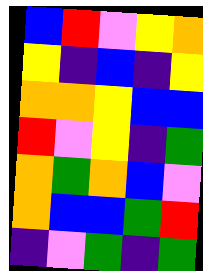[["blue", "red", "violet", "yellow", "orange"], ["yellow", "indigo", "blue", "indigo", "yellow"], ["orange", "orange", "yellow", "blue", "blue"], ["red", "violet", "yellow", "indigo", "green"], ["orange", "green", "orange", "blue", "violet"], ["orange", "blue", "blue", "green", "red"], ["indigo", "violet", "green", "indigo", "green"]]